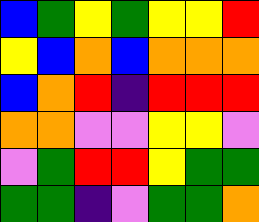[["blue", "green", "yellow", "green", "yellow", "yellow", "red"], ["yellow", "blue", "orange", "blue", "orange", "orange", "orange"], ["blue", "orange", "red", "indigo", "red", "red", "red"], ["orange", "orange", "violet", "violet", "yellow", "yellow", "violet"], ["violet", "green", "red", "red", "yellow", "green", "green"], ["green", "green", "indigo", "violet", "green", "green", "orange"]]